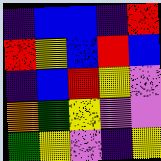[["indigo", "blue", "blue", "indigo", "red"], ["red", "yellow", "blue", "red", "blue"], ["indigo", "blue", "red", "yellow", "violet"], ["orange", "green", "yellow", "violet", "violet"], ["green", "yellow", "violet", "indigo", "yellow"]]